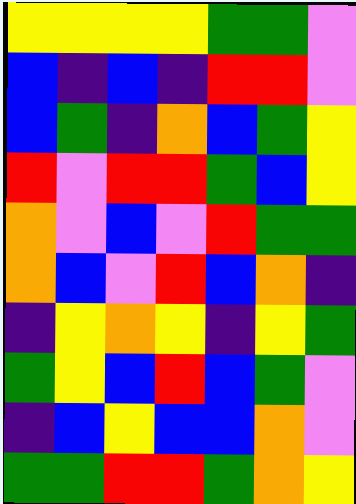[["yellow", "yellow", "yellow", "yellow", "green", "green", "violet"], ["blue", "indigo", "blue", "indigo", "red", "red", "violet"], ["blue", "green", "indigo", "orange", "blue", "green", "yellow"], ["red", "violet", "red", "red", "green", "blue", "yellow"], ["orange", "violet", "blue", "violet", "red", "green", "green"], ["orange", "blue", "violet", "red", "blue", "orange", "indigo"], ["indigo", "yellow", "orange", "yellow", "indigo", "yellow", "green"], ["green", "yellow", "blue", "red", "blue", "green", "violet"], ["indigo", "blue", "yellow", "blue", "blue", "orange", "violet"], ["green", "green", "red", "red", "green", "orange", "yellow"]]